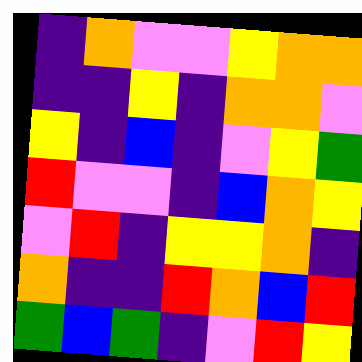[["indigo", "orange", "violet", "violet", "yellow", "orange", "orange"], ["indigo", "indigo", "yellow", "indigo", "orange", "orange", "violet"], ["yellow", "indigo", "blue", "indigo", "violet", "yellow", "green"], ["red", "violet", "violet", "indigo", "blue", "orange", "yellow"], ["violet", "red", "indigo", "yellow", "yellow", "orange", "indigo"], ["orange", "indigo", "indigo", "red", "orange", "blue", "red"], ["green", "blue", "green", "indigo", "violet", "red", "yellow"]]